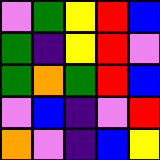[["violet", "green", "yellow", "red", "blue"], ["green", "indigo", "yellow", "red", "violet"], ["green", "orange", "green", "red", "blue"], ["violet", "blue", "indigo", "violet", "red"], ["orange", "violet", "indigo", "blue", "yellow"]]